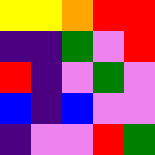[["yellow", "yellow", "orange", "red", "red"], ["indigo", "indigo", "green", "violet", "red"], ["red", "indigo", "violet", "green", "violet"], ["blue", "indigo", "blue", "violet", "violet"], ["indigo", "violet", "violet", "red", "green"]]